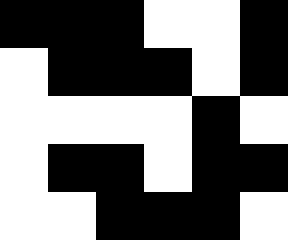[["black", "black", "black", "white", "white", "black"], ["white", "black", "black", "black", "white", "black"], ["white", "white", "white", "white", "black", "white"], ["white", "black", "black", "white", "black", "black"], ["white", "white", "black", "black", "black", "white"]]